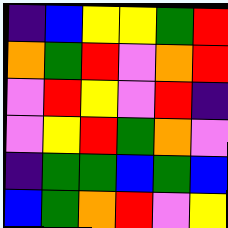[["indigo", "blue", "yellow", "yellow", "green", "red"], ["orange", "green", "red", "violet", "orange", "red"], ["violet", "red", "yellow", "violet", "red", "indigo"], ["violet", "yellow", "red", "green", "orange", "violet"], ["indigo", "green", "green", "blue", "green", "blue"], ["blue", "green", "orange", "red", "violet", "yellow"]]